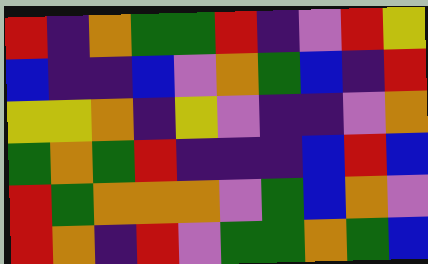[["red", "indigo", "orange", "green", "green", "red", "indigo", "violet", "red", "yellow"], ["blue", "indigo", "indigo", "blue", "violet", "orange", "green", "blue", "indigo", "red"], ["yellow", "yellow", "orange", "indigo", "yellow", "violet", "indigo", "indigo", "violet", "orange"], ["green", "orange", "green", "red", "indigo", "indigo", "indigo", "blue", "red", "blue"], ["red", "green", "orange", "orange", "orange", "violet", "green", "blue", "orange", "violet"], ["red", "orange", "indigo", "red", "violet", "green", "green", "orange", "green", "blue"]]